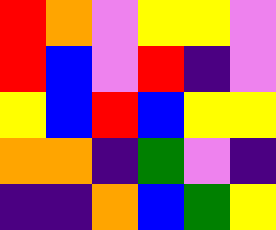[["red", "orange", "violet", "yellow", "yellow", "violet"], ["red", "blue", "violet", "red", "indigo", "violet"], ["yellow", "blue", "red", "blue", "yellow", "yellow"], ["orange", "orange", "indigo", "green", "violet", "indigo"], ["indigo", "indigo", "orange", "blue", "green", "yellow"]]